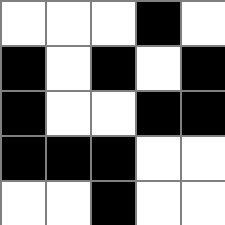[["white", "white", "white", "black", "white"], ["black", "white", "black", "white", "black"], ["black", "white", "white", "black", "black"], ["black", "black", "black", "white", "white"], ["white", "white", "black", "white", "white"]]